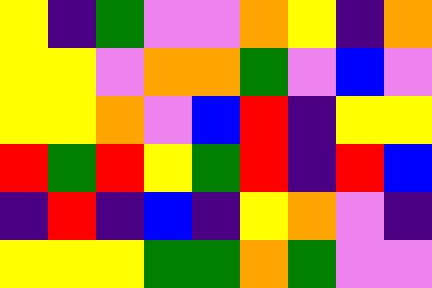[["yellow", "indigo", "green", "violet", "violet", "orange", "yellow", "indigo", "orange"], ["yellow", "yellow", "violet", "orange", "orange", "green", "violet", "blue", "violet"], ["yellow", "yellow", "orange", "violet", "blue", "red", "indigo", "yellow", "yellow"], ["red", "green", "red", "yellow", "green", "red", "indigo", "red", "blue"], ["indigo", "red", "indigo", "blue", "indigo", "yellow", "orange", "violet", "indigo"], ["yellow", "yellow", "yellow", "green", "green", "orange", "green", "violet", "violet"]]